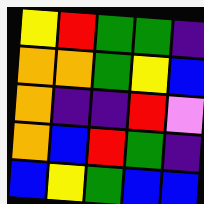[["yellow", "red", "green", "green", "indigo"], ["orange", "orange", "green", "yellow", "blue"], ["orange", "indigo", "indigo", "red", "violet"], ["orange", "blue", "red", "green", "indigo"], ["blue", "yellow", "green", "blue", "blue"]]